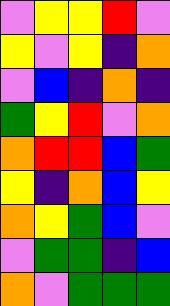[["violet", "yellow", "yellow", "red", "violet"], ["yellow", "violet", "yellow", "indigo", "orange"], ["violet", "blue", "indigo", "orange", "indigo"], ["green", "yellow", "red", "violet", "orange"], ["orange", "red", "red", "blue", "green"], ["yellow", "indigo", "orange", "blue", "yellow"], ["orange", "yellow", "green", "blue", "violet"], ["violet", "green", "green", "indigo", "blue"], ["orange", "violet", "green", "green", "green"]]